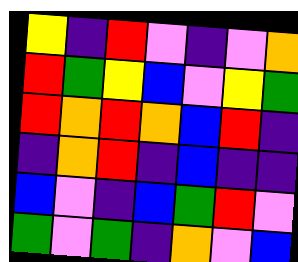[["yellow", "indigo", "red", "violet", "indigo", "violet", "orange"], ["red", "green", "yellow", "blue", "violet", "yellow", "green"], ["red", "orange", "red", "orange", "blue", "red", "indigo"], ["indigo", "orange", "red", "indigo", "blue", "indigo", "indigo"], ["blue", "violet", "indigo", "blue", "green", "red", "violet"], ["green", "violet", "green", "indigo", "orange", "violet", "blue"]]